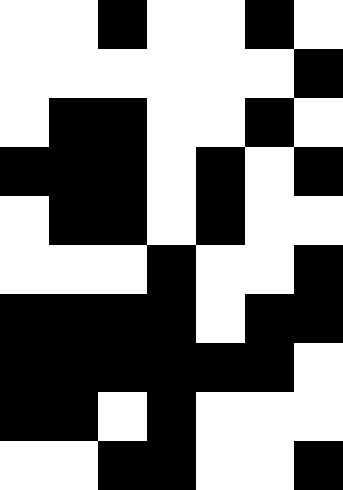[["white", "white", "black", "white", "white", "black", "white"], ["white", "white", "white", "white", "white", "white", "black"], ["white", "black", "black", "white", "white", "black", "white"], ["black", "black", "black", "white", "black", "white", "black"], ["white", "black", "black", "white", "black", "white", "white"], ["white", "white", "white", "black", "white", "white", "black"], ["black", "black", "black", "black", "white", "black", "black"], ["black", "black", "black", "black", "black", "black", "white"], ["black", "black", "white", "black", "white", "white", "white"], ["white", "white", "black", "black", "white", "white", "black"]]